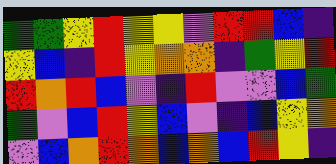[["green", "green", "yellow", "red", "yellow", "yellow", "violet", "red", "red", "blue", "indigo"], ["yellow", "blue", "indigo", "red", "yellow", "orange", "orange", "indigo", "green", "yellow", "red"], ["red", "orange", "red", "blue", "violet", "indigo", "red", "violet", "violet", "blue", "green"], ["green", "violet", "blue", "red", "yellow", "blue", "violet", "indigo", "blue", "yellow", "orange"], ["violet", "blue", "orange", "red", "orange", "blue", "orange", "blue", "red", "yellow", "indigo"]]